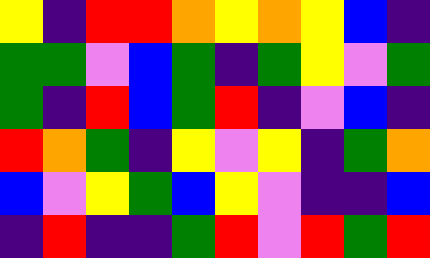[["yellow", "indigo", "red", "red", "orange", "yellow", "orange", "yellow", "blue", "indigo"], ["green", "green", "violet", "blue", "green", "indigo", "green", "yellow", "violet", "green"], ["green", "indigo", "red", "blue", "green", "red", "indigo", "violet", "blue", "indigo"], ["red", "orange", "green", "indigo", "yellow", "violet", "yellow", "indigo", "green", "orange"], ["blue", "violet", "yellow", "green", "blue", "yellow", "violet", "indigo", "indigo", "blue"], ["indigo", "red", "indigo", "indigo", "green", "red", "violet", "red", "green", "red"]]